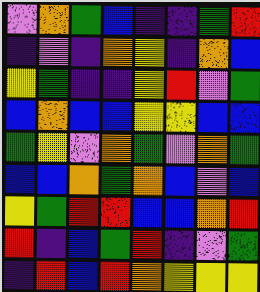[["violet", "orange", "green", "blue", "indigo", "indigo", "green", "red"], ["indigo", "violet", "indigo", "orange", "yellow", "indigo", "orange", "blue"], ["yellow", "green", "indigo", "indigo", "yellow", "red", "violet", "green"], ["blue", "orange", "blue", "blue", "yellow", "yellow", "blue", "blue"], ["green", "yellow", "violet", "orange", "green", "violet", "orange", "green"], ["blue", "blue", "orange", "green", "orange", "blue", "violet", "blue"], ["yellow", "green", "red", "red", "blue", "blue", "orange", "red"], ["red", "indigo", "blue", "green", "red", "indigo", "violet", "green"], ["indigo", "red", "blue", "red", "orange", "yellow", "yellow", "yellow"]]